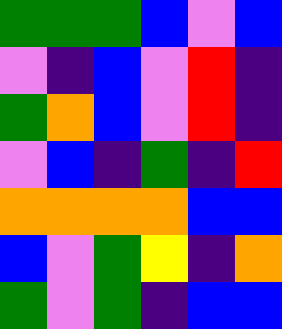[["green", "green", "green", "blue", "violet", "blue"], ["violet", "indigo", "blue", "violet", "red", "indigo"], ["green", "orange", "blue", "violet", "red", "indigo"], ["violet", "blue", "indigo", "green", "indigo", "red"], ["orange", "orange", "orange", "orange", "blue", "blue"], ["blue", "violet", "green", "yellow", "indigo", "orange"], ["green", "violet", "green", "indigo", "blue", "blue"]]